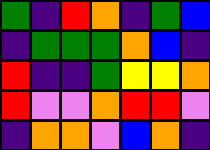[["green", "indigo", "red", "orange", "indigo", "green", "blue"], ["indigo", "green", "green", "green", "orange", "blue", "indigo"], ["red", "indigo", "indigo", "green", "yellow", "yellow", "orange"], ["red", "violet", "violet", "orange", "red", "red", "violet"], ["indigo", "orange", "orange", "violet", "blue", "orange", "indigo"]]